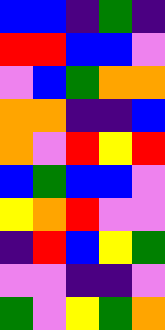[["blue", "blue", "indigo", "green", "indigo"], ["red", "red", "blue", "blue", "violet"], ["violet", "blue", "green", "orange", "orange"], ["orange", "orange", "indigo", "indigo", "blue"], ["orange", "violet", "red", "yellow", "red"], ["blue", "green", "blue", "blue", "violet"], ["yellow", "orange", "red", "violet", "violet"], ["indigo", "red", "blue", "yellow", "green"], ["violet", "violet", "indigo", "indigo", "violet"], ["green", "violet", "yellow", "green", "orange"]]